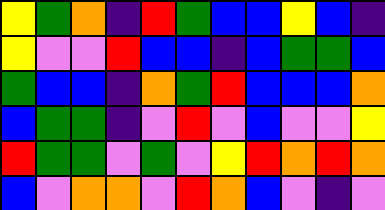[["yellow", "green", "orange", "indigo", "red", "green", "blue", "blue", "yellow", "blue", "indigo"], ["yellow", "violet", "violet", "red", "blue", "blue", "indigo", "blue", "green", "green", "blue"], ["green", "blue", "blue", "indigo", "orange", "green", "red", "blue", "blue", "blue", "orange"], ["blue", "green", "green", "indigo", "violet", "red", "violet", "blue", "violet", "violet", "yellow"], ["red", "green", "green", "violet", "green", "violet", "yellow", "red", "orange", "red", "orange"], ["blue", "violet", "orange", "orange", "violet", "red", "orange", "blue", "violet", "indigo", "violet"]]